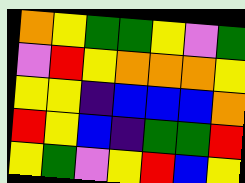[["orange", "yellow", "green", "green", "yellow", "violet", "green"], ["violet", "red", "yellow", "orange", "orange", "orange", "yellow"], ["yellow", "yellow", "indigo", "blue", "blue", "blue", "orange"], ["red", "yellow", "blue", "indigo", "green", "green", "red"], ["yellow", "green", "violet", "yellow", "red", "blue", "yellow"]]